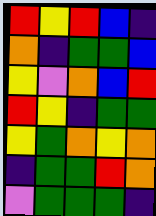[["red", "yellow", "red", "blue", "indigo"], ["orange", "indigo", "green", "green", "blue"], ["yellow", "violet", "orange", "blue", "red"], ["red", "yellow", "indigo", "green", "green"], ["yellow", "green", "orange", "yellow", "orange"], ["indigo", "green", "green", "red", "orange"], ["violet", "green", "green", "green", "indigo"]]